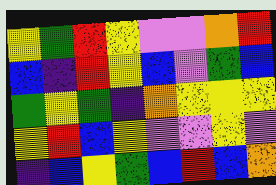[["yellow", "green", "red", "yellow", "violet", "violet", "orange", "red"], ["blue", "indigo", "red", "yellow", "blue", "violet", "green", "blue"], ["green", "yellow", "green", "indigo", "orange", "yellow", "yellow", "yellow"], ["yellow", "red", "blue", "yellow", "violet", "violet", "yellow", "violet"], ["indigo", "blue", "yellow", "green", "blue", "red", "blue", "orange"]]